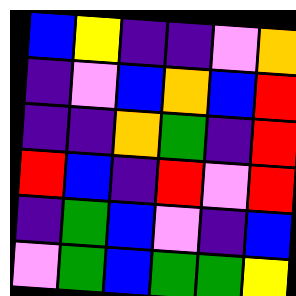[["blue", "yellow", "indigo", "indigo", "violet", "orange"], ["indigo", "violet", "blue", "orange", "blue", "red"], ["indigo", "indigo", "orange", "green", "indigo", "red"], ["red", "blue", "indigo", "red", "violet", "red"], ["indigo", "green", "blue", "violet", "indigo", "blue"], ["violet", "green", "blue", "green", "green", "yellow"]]